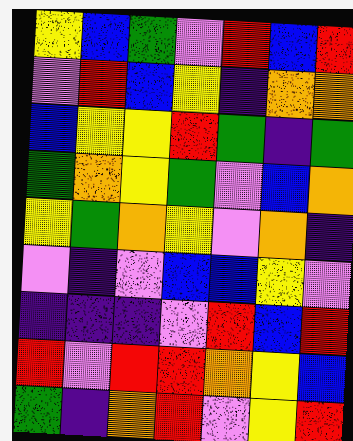[["yellow", "blue", "green", "violet", "red", "blue", "red"], ["violet", "red", "blue", "yellow", "indigo", "orange", "orange"], ["blue", "yellow", "yellow", "red", "green", "indigo", "green"], ["green", "orange", "yellow", "green", "violet", "blue", "orange"], ["yellow", "green", "orange", "yellow", "violet", "orange", "indigo"], ["violet", "indigo", "violet", "blue", "blue", "yellow", "violet"], ["indigo", "indigo", "indigo", "violet", "red", "blue", "red"], ["red", "violet", "red", "red", "orange", "yellow", "blue"], ["green", "indigo", "orange", "red", "violet", "yellow", "red"]]